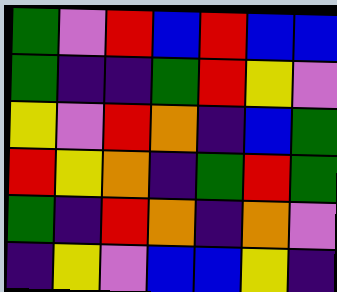[["green", "violet", "red", "blue", "red", "blue", "blue"], ["green", "indigo", "indigo", "green", "red", "yellow", "violet"], ["yellow", "violet", "red", "orange", "indigo", "blue", "green"], ["red", "yellow", "orange", "indigo", "green", "red", "green"], ["green", "indigo", "red", "orange", "indigo", "orange", "violet"], ["indigo", "yellow", "violet", "blue", "blue", "yellow", "indigo"]]